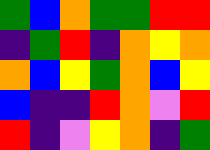[["green", "blue", "orange", "green", "green", "red", "red"], ["indigo", "green", "red", "indigo", "orange", "yellow", "orange"], ["orange", "blue", "yellow", "green", "orange", "blue", "yellow"], ["blue", "indigo", "indigo", "red", "orange", "violet", "red"], ["red", "indigo", "violet", "yellow", "orange", "indigo", "green"]]